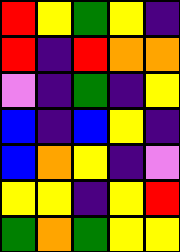[["red", "yellow", "green", "yellow", "indigo"], ["red", "indigo", "red", "orange", "orange"], ["violet", "indigo", "green", "indigo", "yellow"], ["blue", "indigo", "blue", "yellow", "indigo"], ["blue", "orange", "yellow", "indigo", "violet"], ["yellow", "yellow", "indigo", "yellow", "red"], ["green", "orange", "green", "yellow", "yellow"]]